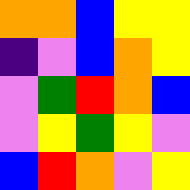[["orange", "orange", "blue", "yellow", "yellow"], ["indigo", "violet", "blue", "orange", "yellow"], ["violet", "green", "red", "orange", "blue"], ["violet", "yellow", "green", "yellow", "violet"], ["blue", "red", "orange", "violet", "yellow"]]